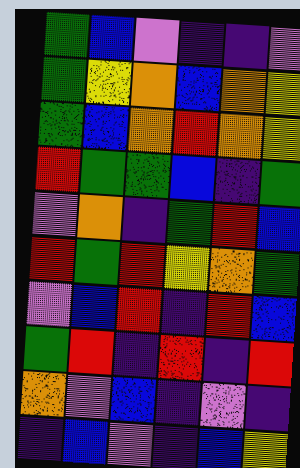[["green", "blue", "violet", "indigo", "indigo", "violet"], ["green", "yellow", "orange", "blue", "orange", "yellow"], ["green", "blue", "orange", "red", "orange", "yellow"], ["red", "green", "green", "blue", "indigo", "green"], ["violet", "orange", "indigo", "green", "red", "blue"], ["red", "green", "red", "yellow", "orange", "green"], ["violet", "blue", "red", "indigo", "red", "blue"], ["green", "red", "indigo", "red", "indigo", "red"], ["orange", "violet", "blue", "indigo", "violet", "indigo"], ["indigo", "blue", "violet", "indigo", "blue", "yellow"]]